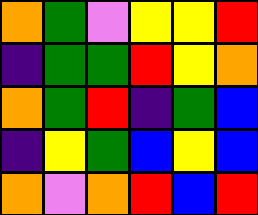[["orange", "green", "violet", "yellow", "yellow", "red"], ["indigo", "green", "green", "red", "yellow", "orange"], ["orange", "green", "red", "indigo", "green", "blue"], ["indigo", "yellow", "green", "blue", "yellow", "blue"], ["orange", "violet", "orange", "red", "blue", "red"]]